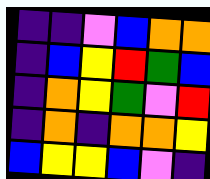[["indigo", "indigo", "violet", "blue", "orange", "orange"], ["indigo", "blue", "yellow", "red", "green", "blue"], ["indigo", "orange", "yellow", "green", "violet", "red"], ["indigo", "orange", "indigo", "orange", "orange", "yellow"], ["blue", "yellow", "yellow", "blue", "violet", "indigo"]]